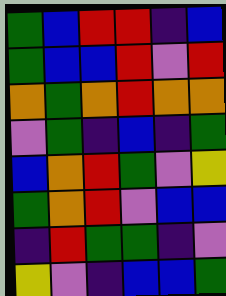[["green", "blue", "red", "red", "indigo", "blue"], ["green", "blue", "blue", "red", "violet", "red"], ["orange", "green", "orange", "red", "orange", "orange"], ["violet", "green", "indigo", "blue", "indigo", "green"], ["blue", "orange", "red", "green", "violet", "yellow"], ["green", "orange", "red", "violet", "blue", "blue"], ["indigo", "red", "green", "green", "indigo", "violet"], ["yellow", "violet", "indigo", "blue", "blue", "green"]]